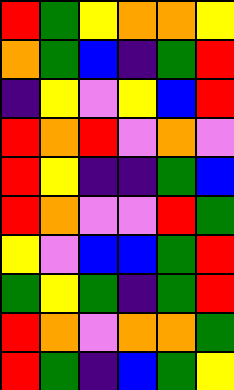[["red", "green", "yellow", "orange", "orange", "yellow"], ["orange", "green", "blue", "indigo", "green", "red"], ["indigo", "yellow", "violet", "yellow", "blue", "red"], ["red", "orange", "red", "violet", "orange", "violet"], ["red", "yellow", "indigo", "indigo", "green", "blue"], ["red", "orange", "violet", "violet", "red", "green"], ["yellow", "violet", "blue", "blue", "green", "red"], ["green", "yellow", "green", "indigo", "green", "red"], ["red", "orange", "violet", "orange", "orange", "green"], ["red", "green", "indigo", "blue", "green", "yellow"]]